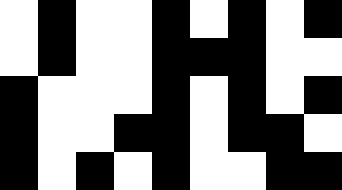[["white", "black", "white", "white", "black", "white", "black", "white", "black"], ["white", "black", "white", "white", "black", "black", "black", "white", "white"], ["black", "white", "white", "white", "black", "white", "black", "white", "black"], ["black", "white", "white", "black", "black", "white", "black", "black", "white"], ["black", "white", "black", "white", "black", "white", "white", "black", "black"]]